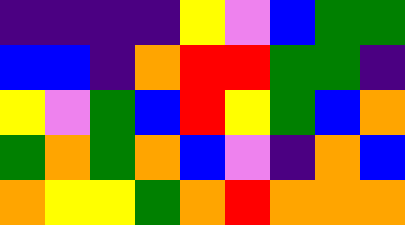[["indigo", "indigo", "indigo", "indigo", "yellow", "violet", "blue", "green", "green"], ["blue", "blue", "indigo", "orange", "red", "red", "green", "green", "indigo"], ["yellow", "violet", "green", "blue", "red", "yellow", "green", "blue", "orange"], ["green", "orange", "green", "orange", "blue", "violet", "indigo", "orange", "blue"], ["orange", "yellow", "yellow", "green", "orange", "red", "orange", "orange", "orange"]]